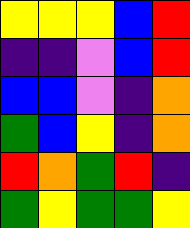[["yellow", "yellow", "yellow", "blue", "red"], ["indigo", "indigo", "violet", "blue", "red"], ["blue", "blue", "violet", "indigo", "orange"], ["green", "blue", "yellow", "indigo", "orange"], ["red", "orange", "green", "red", "indigo"], ["green", "yellow", "green", "green", "yellow"]]